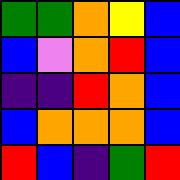[["green", "green", "orange", "yellow", "blue"], ["blue", "violet", "orange", "red", "blue"], ["indigo", "indigo", "red", "orange", "blue"], ["blue", "orange", "orange", "orange", "blue"], ["red", "blue", "indigo", "green", "red"]]